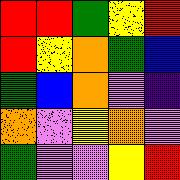[["red", "red", "green", "yellow", "red"], ["red", "yellow", "orange", "green", "blue"], ["green", "blue", "orange", "violet", "indigo"], ["orange", "violet", "yellow", "orange", "violet"], ["green", "violet", "violet", "yellow", "red"]]